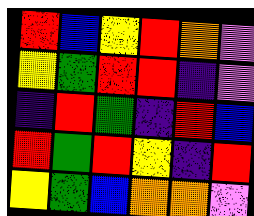[["red", "blue", "yellow", "red", "orange", "violet"], ["yellow", "green", "red", "red", "indigo", "violet"], ["indigo", "red", "green", "indigo", "red", "blue"], ["red", "green", "red", "yellow", "indigo", "red"], ["yellow", "green", "blue", "orange", "orange", "violet"]]